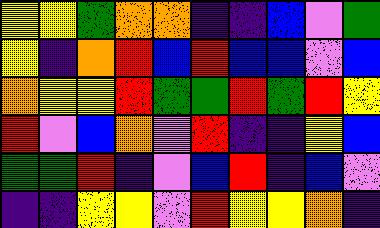[["yellow", "yellow", "green", "orange", "orange", "indigo", "indigo", "blue", "violet", "green"], ["yellow", "indigo", "orange", "red", "blue", "red", "blue", "blue", "violet", "blue"], ["orange", "yellow", "yellow", "red", "green", "green", "red", "green", "red", "yellow"], ["red", "violet", "blue", "orange", "violet", "red", "indigo", "indigo", "yellow", "blue"], ["green", "green", "red", "indigo", "violet", "blue", "red", "indigo", "blue", "violet"], ["indigo", "indigo", "yellow", "yellow", "violet", "red", "yellow", "yellow", "orange", "indigo"]]